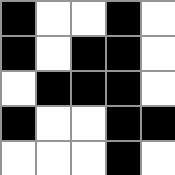[["black", "white", "white", "black", "white"], ["black", "white", "black", "black", "white"], ["white", "black", "black", "black", "white"], ["black", "white", "white", "black", "black"], ["white", "white", "white", "black", "white"]]